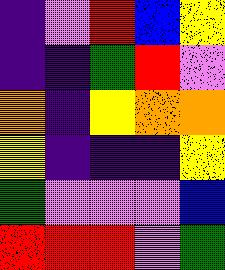[["indigo", "violet", "red", "blue", "yellow"], ["indigo", "indigo", "green", "red", "violet"], ["orange", "indigo", "yellow", "orange", "orange"], ["yellow", "indigo", "indigo", "indigo", "yellow"], ["green", "violet", "violet", "violet", "blue"], ["red", "red", "red", "violet", "green"]]